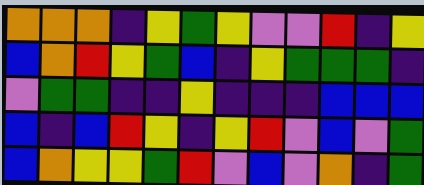[["orange", "orange", "orange", "indigo", "yellow", "green", "yellow", "violet", "violet", "red", "indigo", "yellow"], ["blue", "orange", "red", "yellow", "green", "blue", "indigo", "yellow", "green", "green", "green", "indigo"], ["violet", "green", "green", "indigo", "indigo", "yellow", "indigo", "indigo", "indigo", "blue", "blue", "blue"], ["blue", "indigo", "blue", "red", "yellow", "indigo", "yellow", "red", "violet", "blue", "violet", "green"], ["blue", "orange", "yellow", "yellow", "green", "red", "violet", "blue", "violet", "orange", "indigo", "green"]]